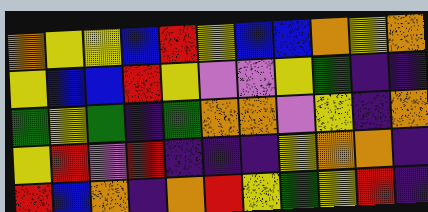[["orange", "yellow", "yellow", "blue", "red", "yellow", "blue", "blue", "orange", "yellow", "orange"], ["yellow", "blue", "blue", "red", "yellow", "violet", "violet", "yellow", "green", "indigo", "indigo"], ["green", "yellow", "green", "indigo", "green", "orange", "orange", "violet", "yellow", "indigo", "orange"], ["yellow", "red", "violet", "red", "indigo", "indigo", "indigo", "yellow", "orange", "orange", "indigo"], ["red", "blue", "orange", "indigo", "orange", "red", "yellow", "green", "yellow", "red", "indigo"]]